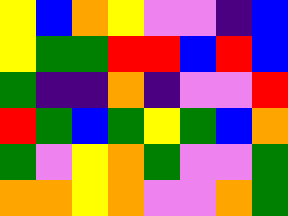[["yellow", "blue", "orange", "yellow", "violet", "violet", "indigo", "blue"], ["yellow", "green", "green", "red", "red", "blue", "red", "blue"], ["green", "indigo", "indigo", "orange", "indigo", "violet", "violet", "red"], ["red", "green", "blue", "green", "yellow", "green", "blue", "orange"], ["green", "violet", "yellow", "orange", "green", "violet", "violet", "green"], ["orange", "orange", "yellow", "orange", "violet", "violet", "orange", "green"]]